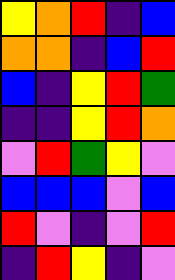[["yellow", "orange", "red", "indigo", "blue"], ["orange", "orange", "indigo", "blue", "red"], ["blue", "indigo", "yellow", "red", "green"], ["indigo", "indigo", "yellow", "red", "orange"], ["violet", "red", "green", "yellow", "violet"], ["blue", "blue", "blue", "violet", "blue"], ["red", "violet", "indigo", "violet", "red"], ["indigo", "red", "yellow", "indigo", "violet"]]